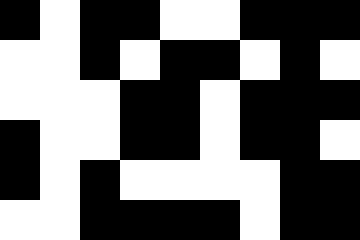[["black", "white", "black", "black", "white", "white", "black", "black", "black"], ["white", "white", "black", "white", "black", "black", "white", "black", "white"], ["white", "white", "white", "black", "black", "white", "black", "black", "black"], ["black", "white", "white", "black", "black", "white", "black", "black", "white"], ["black", "white", "black", "white", "white", "white", "white", "black", "black"], ["white", "white", "black", "black", "black", "black", "white", "black", "black"]]